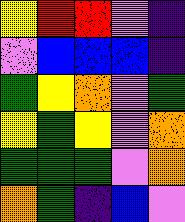[["yellow", "red", "red", "violet", "indigo"], ["violet", "blue", "blue", "blue", "indigo"], ["green", "yellow", "orange", "violet", "green"], ["yellow", "green", "yellow", "violet", "orange"], ["green", "green", "green", "violet", "orange"], ["orange", "green", "indigo", "blue", "violet"]]